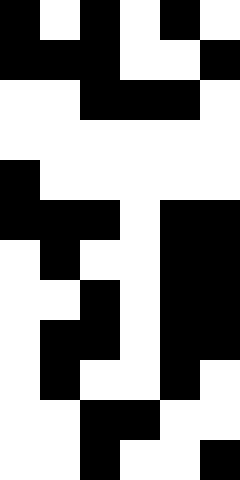[["black", "white", "black", "white", "black", "white"], ["black", "black", "black", "white", "white", "black"], ["white", "white", "black", "black", "black", "white"], ["white", "white", "white", "white", "white", "white"], ["black", "white", "white", "white", "white", "white"], ["black", "black", "black", "white", "black", "black"], ["white", "black", "white", "white", "black", "black"], ["white", "white", "black", "white", "black", "black"], ["white", "black", "black", "white", "black", "black"], ["white", "black", "white", "white", "black", "white"], ["white", "white", "black", "black", "white", "white"], ["white", "white", "black", "white", "white", "black"]]